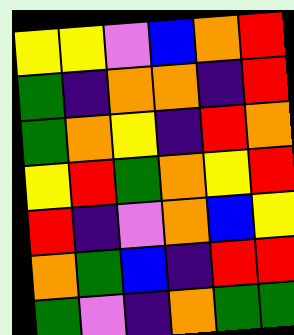[["yellow", "yellow", "violet", "blue", "orange", "red"], ["green", "indigo", "orange", "orange", "indigo", "red"], ["green", "orange", "yellow", "indigo", "red", "orange"], ["yellow", "red", "green", "orange", "yellow", "red"], ["red", "indigo", "violet", "orange", "blue", "yellow"], ["orange", "green", "blue", "indigo", "red", "red"], ["green", "violet", "indigo", "orange", "green", "green"]]